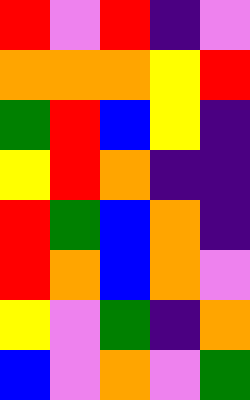[["red", "violet", "red", "indigo", "violet"], ["orange", "orange", "orange", "yellow", "red"], ["green", "red", "blue", "yellow", "indigo"], ["yellow", "red", "orange", "indigo", "indigo"], ["red", "green", "blue", "orange", "indigo"], ["red", "orange", "blue", "orange", "violet"], ["yellow", "violet", "green", "indigo", "orange"], ["blue", "violet", "orange", "violet", "green"]]